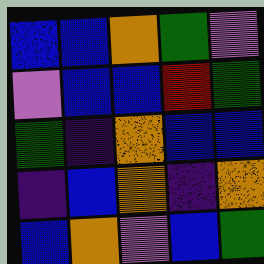[["blue", "blue", "orange", "green", "violet"], ["violet", "blue", "blue", "red", "green"], ["green", "indigo", "orange", "blue", "blue"], ["indigo", "blue", "orange", "indigo", "orange"], ["blue", "orange", "violet", "blue", "green"]]